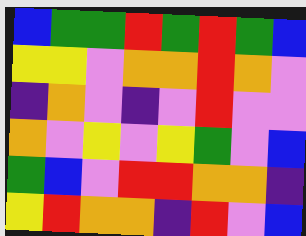[["blue", "green", "green", "red", "green", "red", "green", "blue"], ["yellow", "yellow", "violet", "orange", "orange", "red", "orange", "violet"], ["indigo", "orange", "violet", "indigo", "violet", "red", "violet", "violet"], ["orange", "violet", "yellow", "violet", "yellow", "green", "violet", "blue"], ["green", "blue", "violet", "red", "red", "orange", "orange", "indigo"], ["yellow", "red", "orange", "orange", "indigo", "red", "violet", "blue"]]